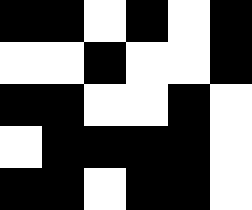[["black", "black", "white", "black", "white", "black"], ["white", "white", "black", "white", "white", "black"], ["black", "black", "white", "white", "black", "white"], ["white", "black", "black", "black", "black", "white"], ["black", "black", "white", "black", "black", "white"]]